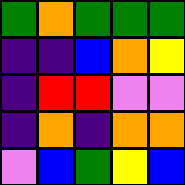[["green", "orange", "green", "green", "green"], ["indigo", "indigo", "blue", "orange", "yellow"], ["indigo", "red", "red", "violet", "violet"], ["indigo", "orange", "indigo", "orange", "orange"], ["violet", "blue", "green", "yellow", "blue"]]